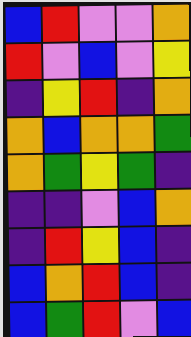[["blue", "red", "violet", "violet", "orange"], ["red", "violet", "blue", "violet", "yellow"], ["indigo", "yellow", "red", "indigo", "orange"], ["orange", "blue", "orange", "orange", "green"], ["orange", "green", "yellow", "green", "indigo"], ["indigo", "indigo", "violet", "blue", "orange"], ["indigo", "red", "yellow", "blue", "indigo"], ["blue", "orange", "red", "blue", "indigo"], ["blue", "green", "red", "violet", "blue"]]